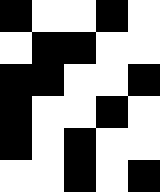[["black", "white", "white", "black", "white"], ["white", "black", "black", "white", "white"], ["black", "black", "white", "white", "black"], ["black", "white", "white", "black", "white"], ["black", "white", "black", "white", "white"], ["white", "white", "black", "white", "black"]]